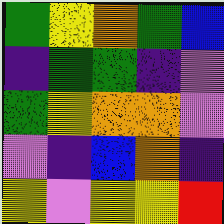[["green", "yellow", "orange", "green", "blue"], ["indigo", "green", "green", "indigo", "violet"], ["green", "yellow", "orange", "orange", "violet"], ["violet", "indigo", "blue", "orange", "indigo"], ["yellow", "violet", "yellow", "yellow", "red"]]